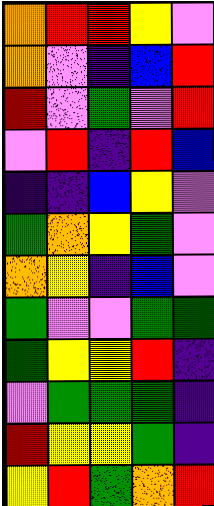[["orange", "red", "red", "yellow", "violet"], ["orange", "violet", "indigo", "blue", "red"], ["red", "violet", "green", "violet", "red"], ["violet", "red", "indigo", "red", "blue"], ["indigo", "indigo", "blue", "yellow", "violet"], ["green", "orange", "yellow", "green", "violet"], ["orange", "yellow", "indigo", "blue", "violet"], ["green", "violet", "violet", "green", "green"], ["green", "yellow", "yellow", "red", "indigo"], ["violet", "green", "green", "green", "indigo"], ["red", "yellow", "yellow", "green", "indigo"], ["yellow", "red", "green", "orange", "red"]]